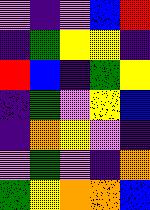[["violet", "indigo", "violet", "blue", "red"], ["indigo", "green", "yellow", "yellow", "indigo"], ["red", "blue", "indigo", "green", "yellow"], ["indigo", "green", "violet", "yellow", "blue"], ["indigo", "orange", "yellow", "violet", "indigo"], ["violet", "green", "violet", "indigo", "orange"], ["green", "yellow", "orange", "orange", "blue"]]